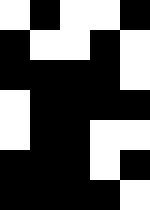[["white", "black", "white", "white", "black"], ["black", "white", "white", "black", "white"], ["black", "black", "black", "black", "white"], ["white", "black", "black", "black", "black"], ["white", "black", "black", "white", "white"], ["black", "black", "black", "white", "black"], ["black", "black", "black", "black", "white"]]